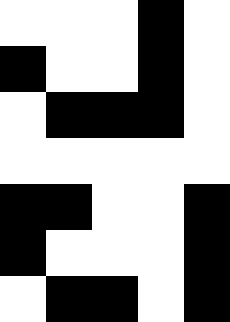[["white", "white", "white", "black", "white"], ["black", "white", "white", "black", "white"], ["white", "black", "black", "black", "white"], ["white", "white", "white", "white", "white"], ["black", "black", "white", "white", "black"], ["black", "white", "white", "white", "black"], ["white", "black", "black", "white", "black"]]